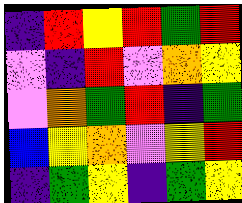[["indigo", "red", "yellow", "red", "green", "red"], ["violet", "indigo", "red", "violet", "orange", "yellow"], ["violet", "orange", "green", "red", "indigo", "green"], ["blue", "yellow", "orange", "violet", "yellow", "red"], ["indigo", "green", "yellow", "indigo", "green", "yellow"]]